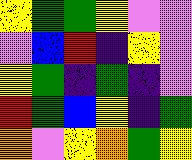[["yellow", "green", "green", "yellow", "violet", "violet"], ["violet", "blue", "red", "indigo", "yellow", "violet"], ["yellow", "green", "indigo", "green", "indigo", "violet"], ["red", "green", "blue", "yellow", "indigo", "green"], ["orange", "violet", "yellow", "orange", "green", "yellow"]]